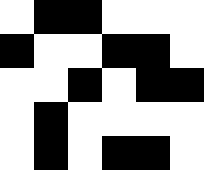[["white", "black", "black", "white", "white", "white"], ["black", "white", "white", "black", "black", "white"], ["white", "white", "black", "white", "black", "black"], ["white", "black", "white", "white", "white", "white"], ["white", "black", "white", "black", "black", "white"]]